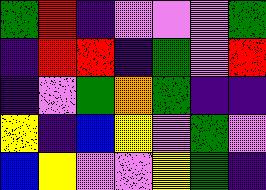[["green", "red", "indigo", "violet", "violet", "violet", "green"], ["indigo", "red", "red", "indigo", "green", "violet", "red"], ["indigo", "violet", "green", "orange", "green", "indigo", "indigo"], ["yellow", "indigo", "blue", "yellow", "violet", "green", "violet"], ["blue", "yellow", "violet", "violet", "yellow", "green", "indigo"]]